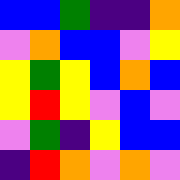[["blue", "blue", "green", "indigo", "indigo", "orange"], ["violet", "orange", "blue", "blue", "violet", "yellow"], ["yellow", "green", "yellow", "blue", "orange", "blue"], ["yellow", "red", "yellow", "violet", "blue", "violet"], ["violet", "green", "indigo", "yellow", "blue", "blue"], ["indigo", "red", "orange", "violet", "orange", "violet"]]